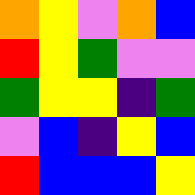[["orange", "yellow", "violet", "orange", "blue"], ["red", "yellow", "green", "violet", "violet"], ["green", "yellow", "yellow", "indigo", "green"], ["violet", "blue", "indigo", "yellow", "blue"], ["red", "blue", "blue", "blue", "yellow"]]